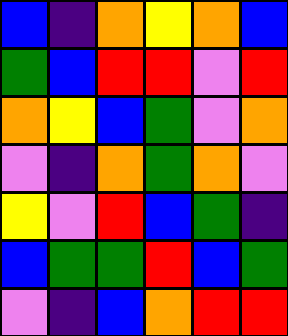[["blue", "indigo", "orange", "yellow", "orange", "blue"], ["green", "blue", "red", "red", "violet", "red"], ["orange", "yellow", "blue", "green", "violet", "orange"], ["violet", "indigo", "orange", "green", "orange", "violet"], ["yellow", "violet", "red", "blue", "green", "indigo"], ["blue", "green", "green", "red", "blue", "green"], ["violet", "indigo", "blue", "orange", "red", "red"]]